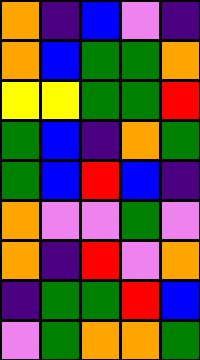[["orange", "indigo", "blue", "violet", "indigo"], ["orange", "blue", "green", "green", "orange"], ["yellow", "yellow", "green", "green", "red"], ["green", "blue", "indigo", "orange", "green"], ["green", "blue", "red", "blue", "indigo"], ["orange", "violet", "violet", "green", "violet"], ["orange", "indigo", "red", "violet", "orange"], ["indigo", "green", "green", "red", "blue"], ["violet", "green", "orange", "orange", "green"]]